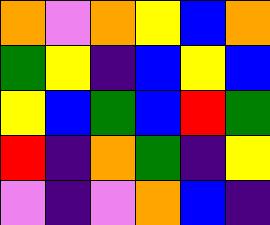[["orange", "violet", "orange", "yellow", "blue", "orange"], ["green", "yellow", "indigo", "blue", "yellow", "blue"], ["yellow", "blue", "green", "blue", "red", "green"], ["red", "indigo", "orange", "green", "indigo", "yellow"], ["violet", "indigo", "violet", "orange", "blue", "indigo"]]